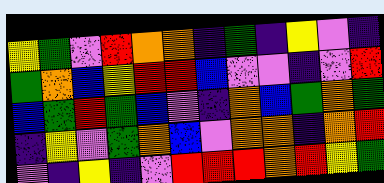[["yellow", "green", "violet", "red", "orange", "orange", "indigo", "green", "indigo", "yellow", "violet", "indigo"], ["green", "orange", "blue", "yellow", "red", "red", "blue", "violet", "violet", "indigo", "violet", "red"], ["blue", "green", "red", "green", "blue", "violet", "indigo", "orange", "blue", "green", "orange", "green"], ["indigo", "yellow", "violet", "green", "orange", "blue", "violet", "orange", "orange", "indigo", "orange", "red"], ["violet", "indigo", "yellow", "indigo", "violet", "red", "red", "red", "orange", "red", "yellow", "green"]]